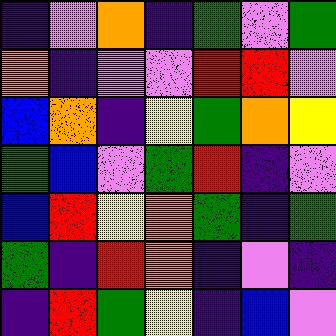[["indigo", "violet", "orange", "indigo", "green", "violet", "green"], ["orange", "indigo", "violet", "violet", "red", "red", "violet"], ["blue", "orange", "indigo", "yellow", "green", "orange", "yellow"], ["green", "blue", "violet", "green", "red", "indigo", "violet"], ["blue", "red", "yellow", "orange", "green", "indigo", "green"], ["green", "indigo", "red", "orange", "indigo", "violet", "indigo"], ["indigo", "red", "green", "yellow", "indigo", "blue", "violet"]]